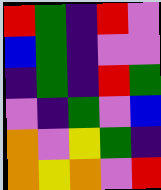[["red", "green", "indigo", "red", "violet"], ["blue", "green", "indigo", "violet", "violet"], ["indigo", "green", "indigo", "red", "green"], ["violet", "indigo", "green", "violet", "blue"], ["orange", "violet", "yellow", "green", "indigo"], ["orange", "yellow", "orange", "violet", "red"]]